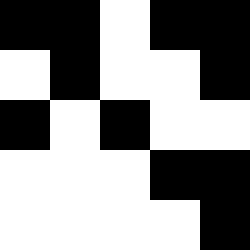[["black", "black", "white", "black", "black"], ["white", "black", "white", "white", "black"], ["black", "white", "black", "white", "white"], ["white", "white", "white", "black", "black"], ["white", "white", "white", "white", "black"]]